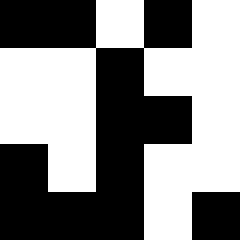[["black", "black", "white", "black", "white"], ["white", "white", "black", "white", "white"], ["white", "white", "black", "black", "white"], ["black", "white", "black", "white", "white"], ["black", "black", "black", "white", "black"]]